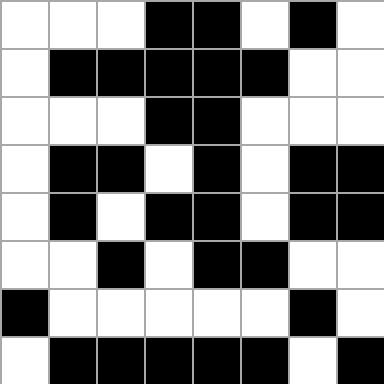[["white", "white", "white", "black", "black", "white", "black", "white"], ["white", "black", "black", "black", "black", "black", "white", "white"], ["white", "white", "white", "black", "black", "white", "white", "white"], ["white", "black", "black", "white", "black", "white", "black", "black"], ["white", "black", "white", "black", "black", "white", "black", "black"], ["white", "white", "black", "white", "black", "black", "white", "white"], ["black", "white", "white", "white", "white", "white", "black", "white"], ["white", "black", "black", "black", "black", "black", "white", "black"]]